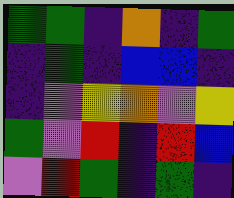[["green", "green", "indigo", "orange", "indigo", "green"], ["indigo", "green", "indigo", "blue", "blue", "indigo"], ["indigo", "violet", "yellow", "orange", "violet", "yellow"], ["green", "violet", "red", "indigo", "red", "blue"], ["violet", "red", "green", "indigo", "green", "indigo"]]